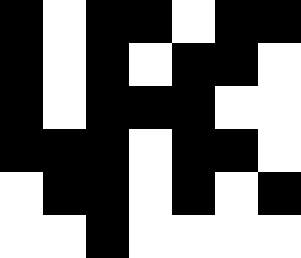[["black", "white", "black", "black", "white", "black", "black"], ["black", "white", "black", "white", "black", "black", "white"], ["black", "white", "black", "black", "black", "white", "white"], ["black", "black", "black", "white", "black", "black", "white"], ["white", "black", "black", "white", "black", "white", "black"], ["white", "white", "black", "white", "white", "white", "white"]]